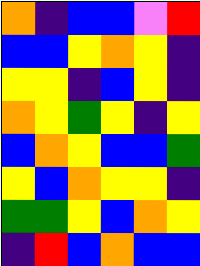[["orange", "indigo", "blue", "blue", "violet", "red"], ["blue", "blue", "yellow", "orange", "yellow", "indigo"], ["yellow", "yellow", "indigo", "blue", "yellow", "indigo"], ["orange", "yellow", "green", "yellow", "indigo", "yellow"], ["blue", "orange", "yellow", "blue", "blue", "green"], ["yellow", "blue", "orange", "yellow", "yellow", "indigo"], ["green", "green", "yellow", "blue", "orange", "yellow"], ["indigo", "red", "blue", "orange", "blue", "blue"]]